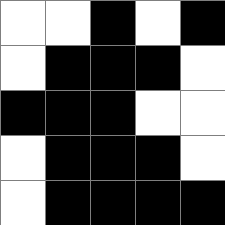[["white", "white", "black", "white", "black"], ["white", "black", "black", "black", "white"], ["black", "black", "black", "white", "white"], ["white", "black", "black", "black", "white"], ["white", "black", "black", "black", "black"]]